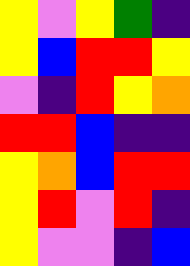[["yellow", "violet", "yellow", "green", "indigo"], ["yellow", "blue", "red", "red", "yellow"], ["violet", "indigo", "red", "yellow", "orange"], ["red", "red", "blue", "indigo", "indigo"], ["yellow", "orange", "blue", "red", "red"], ["yellow", "red", "violet", "red", "indigo"], ["yellow", "violet", "violet", "indigo", "blue"]]